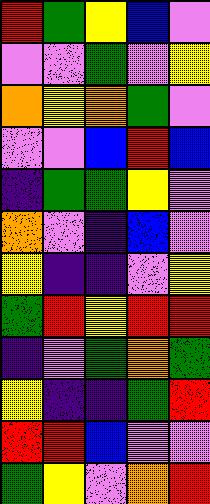[["red", "green", "yellow", "blue", "violet"], ["violet", "violet", "green", "violet", "yellow"], ["orange", "yellow", "orange", "green", "violet"], ["violet", "violet", "blue", "red", "blue"], ["indigo", "green", "green", "yellow", "violet"], ["orange", "violet", "indigo", "blue", "violet"], ["yellow", "indigo", "indigo", "violet", "yellow"], ["green", "red", "yellow", "red", "red"], ["indigo", "violet", "green", "orange", "green"], ["yellow", "indigo", "indigo", "green", "red"], ["red", "red", "blue", "violet", "violet"], ["green", "yellow", "violet", "orange", "red"]]